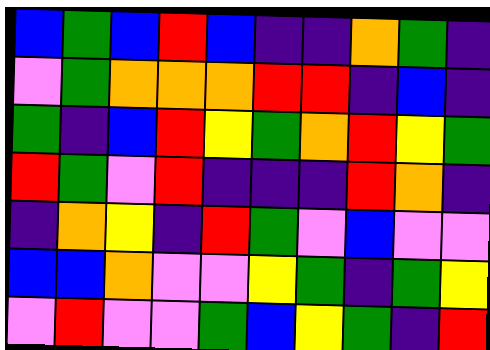[["blue", "green", "blue", "red", "blue", "indigo", "indigo", "orange", "green", "indigo"], ["violet", "green", "orange", "orange", "orange", "red", "red", "indigo", "blue", "indigo"], ["green", "indigo", "blue", "red", "yellow", "green", "orange", "red", "yellow", "green"], ["red", "green", "violet", "red", "indigo", "indigo", "indigo", "red", "orange", "indigo"], ["indigo", "orange", "yellow", "indigo", "red", "green", "violet", "blue", "violet", "violet"], ["blue", "blue", "orange", "violet", "violet", "yellow", "green", "indigo", "green", "yellow"], ["violet", "red", "violet", "violet", "green", "blue", "yellow", "green", "indigo", "red"]]